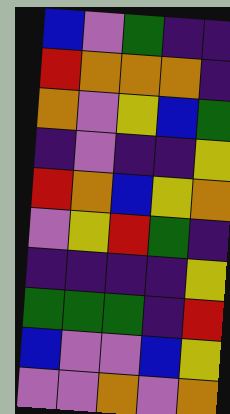[["blue", "violet", "green", "indigo", "indigo"], ["red", "orange", "orange", "orange", "indigo"], ["orange", "violet", "yellow", "blue", "green"], ["indigo", "violet", "indigo", "indigo", "yellow"], ["red", "orange", "blue", "yellow", "orange"], ["violet", "yellow", "red", "green", "indigo"], ["indigo", "indigo", "indigo", "indigo", "yellow"], ["green", "green", "green", "indigo", "red"], ["blue", "violet", "violet", "blue", "yellow"], ["violet", "violet", "orange", "violet", "orange"]]